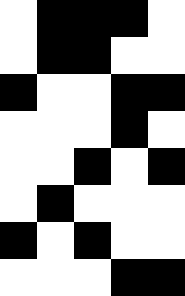[["white", "black", "black", "black", "white"], ["white", "black", "black", "white", "white"], ["black", "white", "white", "black", "black"], ["white", "white", "white", "black", "white"], ["white", "white", "black", "white", "black"], ["white", "black", "white", "white", "white"], ["black", "white", "black", "white", "white"], ["white", "white", "white", "black", "black"]]